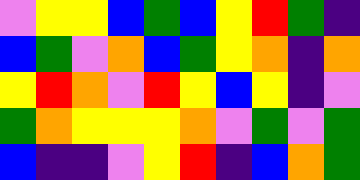[["violet", "yellow", "yellow", "blue", "green", "blue", "yellow", "red", "green", "indigo"], ["blue", "green", "violet", "orange", "blue", "green", "yellow", "orange", "indigo", "orange"], ["yellow", "red", "orange", "violet", "red", "yellow", "blue", "yellow", "indigo", "violet"], ["green", "orange", "yellow", "yellow", "yellow", "orange", "violet", "green", "violet", "green"], ["blue", "indigo", "indigo", "violet", "yellow", "red", "indigo", "blue", "orange", "green"]]